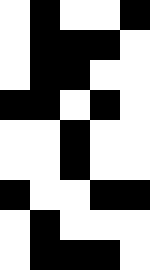[["white", "black", "white", "white", "black"], ["white", "black", "black", "black", "white"], ["white", "black", "black", "white", "white"], ["black", "black", "white", "black", "white"], ["white", "white", "black", "white", "white"], ["white", "white", "black", "white", "white"], ["black", "white", "white", "black", "black"], ["white", "black", "white", "white", "white"], ["white", "black", "black", "black", "white"]]